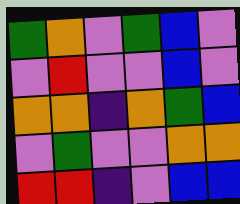[["green", "orange", "violet", "green", "blue", "violet"], ["violet", "red", "violet", "violet", "blue", "violet"], ["orange", "orange", "indigo", "orange", "green", "blue"], ["violet", "green", "violet", "violet", "orange", "orange"], ["red", "red", "indigo", "violet", "blue", "blue"]]